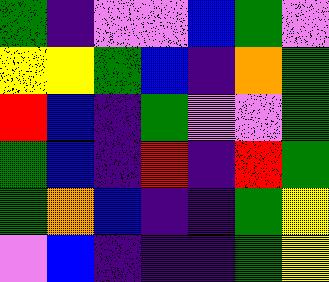[["green", "indigo", "violet", "violet", "blue", "green", "violet"], ["yellow", "yellow", "green", "blue", "indigo", "orange", "green"], ["red", "blue", "indigo", "green", "violet", "violet", "green"], ["green", "blue", "indigo", "red", "indigo", "red", "green"], ["green", "orange", "blue", "indigo", "indigo", "green", "yellow"], ["violet", "blue", "indigo", "indigo", "indigo", "green", "yellow"]]